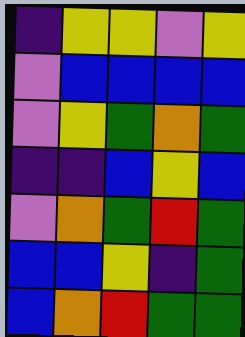[["indigo", "yellow", "yellow", "violet", "yellow"], ["violet", "blue", "blue", "blue", "blue"], ["violet", "yellow", "green", "orange", "green"], ["indigo", "indigo", "blue", "yellow", "blue"], ["violet", "orange", "green", "red", "green"], ["blue", "blue", "yellow", "indigo", "green"], ["blue", "orange", "red", "green", "green"]]